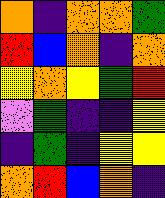[["orange", "indigo", "orange", "orange", "green"], ["red", "blue", "orange", "indigo", "orange"], ["yellow", "orange", "yellow", "green", "red"], ["violet", "green", "indigo", "indigo", "yellow"], ["indigo", "green", "indigo", "yellow", "yellow"], ["orange", "red", "blue", "orange", "indigo"]]